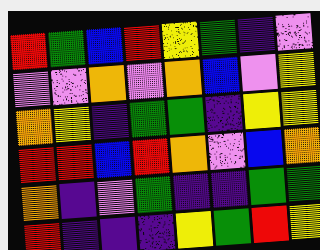[["red", "green", "blue", "red", "yellow", "green", "indigo", "violet"], ["violet", "violet", "orange", "violet", "orange", "blue", "violet", "yellow"], ["orange", "yellow", "indigo", "green", "green", "indigo", "yellow", "yellow"], ["red", "red", "blue", "red", "orange", "violet", "blue", "orange"], ["orange", "indigo", "violet", "green", "indigo", "indigo", "green", "green"], ["red", "indigo", "indigo", "indigo", "yellow", "green", "red", "yellow"]]